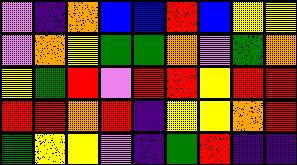[["violet", "indigo", "orange", "blue", "blue", "red", "blue", "yellow", "yellow"], ["violet", "orange", "yellow", "green", "green", "orange", "violet", "green", "orange"], ["yellow", "green", "red", "violet", "red", "red", "yellow", "red", "red"], ["red", "red", "orange", "red", "indigo", "yellow", "yellow", "orange", "red"], ["green", "yellow", "yellow", "violet", "indigo", "green", "red", "indigo", "indigo"]]